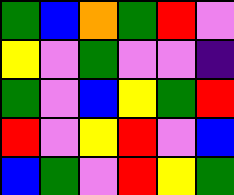[["green", "blue", "orange", "green", "red", "violet"], ["yellow", "violet", "green", "violet", "violet", "indigo"], ["green", "violet", "blue", "yellow", "green", "red"], ["red", "violet", "yellow", "red", "violet", "blue"], ["blue", "green", "violet", "red", "yellow", "green"]]